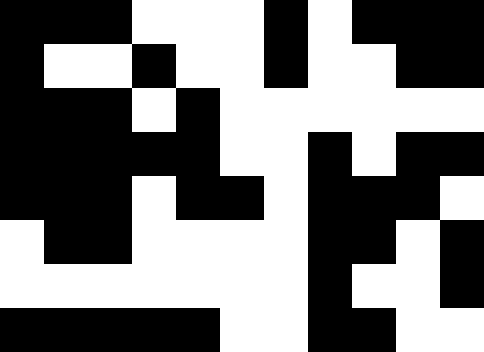[["black", "black", "black", "white", "white", "white", "black", "white", "black", "black", "black"], ["black", "white", "white", "black", "white", "white", "black", "white", "white", "black", "black"], ["black", "black", "black", "white", "black", "white", "white", "white", "white", "white", "white"], ["black", "black", "black", "black", "black", "white", "white", "black", "white", "black", "black"], ["black", "black", "black", "white", "black", "black", "white", "black", "black", "black", "white"], ["white", "black", "black", "white", "white", "white", "white", "black", "black", "white", "black"], ["white", "white", "white", "white", "white", "white", "white", "black", "white", "white", "black"], ["black", "black", "black", "black", "black", "white", "white", "black", "black", "white", "white"]]